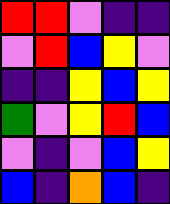[["red", "red", "violet", "indigo", "indigo"], ["violet", "red", "blue", "yellow", "violet"], ["indigo", "indigo", "yellow", "blue", "yellow"], ["green", "violet", "yellow", "red", "blue"], ["violet", "indigo", "violet", "blue", "yellow"], ["blue", "indigo", "orange", "blue", "indigo"]]